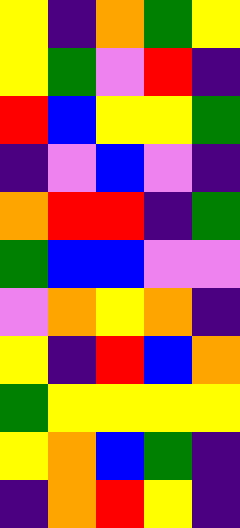[["yellow", "indigo", "orange", "green", "yellow"], ["yellow", "green", "violet", "red", "indigo"], ["red", "blue", "yellow", "yellow", "green"], ["indigo", "violet", "blue", "violet", "indigo"], ["orange", "red", "red", "indigo", "green"], ["green", "blue", "blue", "violet", "violet"], ["violet", "orange", "yellow", "orange", "indigo"], ["yellow", "indigo", "red", "blue", "orange"], ["green", "yellow", "yellow", "yellow", "yellow"], ["yellow", "orange", "blue", "green", "indigo"], ["indigo", "orange", "red", "yellow", "indigo"]]